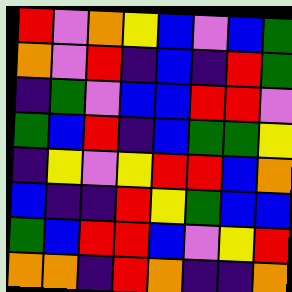[["red", "violet", "orange", "yellow", "blue", "violet", "blue", "green"], ["orange", "violet", "red", "indigo", "blue", "indigo", "red", "green"], ["indigo", "green", "violet", "blue", "blue", "red", "red", "violet"], ["green", "blue", "red", "indigo", "blue", "green", "green", "yellow"], ["indigo", "yellow", "violet", "yellow", "red", "red", "blue", "orange"], ["blue", "indigo", "indigo", "red", "yellow", "green", "blue", "blue"], ["green", "blue", "red", "red", "blue", "violet", "yellow", "red"], ["orange", "orange", "indigo", "red", "orange", "indigo", "indigo", "orange"]]